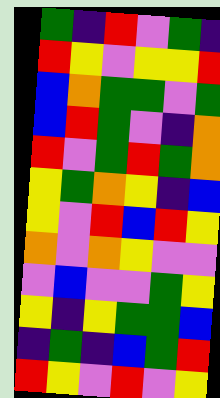[["green", "indigo", "red", "violet", "green", "indigo"], ["red", "yellow", "violet", "yellow", "yellow", "red"], ["blue", "orange", "green", "green", "violet", "green"], ["blue", "red", "green", "violet", "indigo", "orange"], ["red", "violet", "green", "red", "green", "orange"], ["yellow", "green", "orange", "yellow", "indigo", "blue"], ["yellow", "violet", "red", "blue", "red", "yellow"], ["orange", "violet", "orange", "yellow", "violet", "violet"], ["violet", "blue", "violet", "violet", "green", "yellow"], ["yellow", "indigo", "yellow", "green", "green", "blue"], ["indigo", "green", "indigo", "blue", "green", "red"], ["red", "yellow", "violet", "red", "violet", "yellow"]]